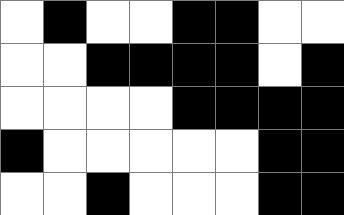[["white", "black", "white", "white", "black", "black", "white", "white"], ["white", "white", "black", "black", "black", "black", "white", "black"], ["white", "white", "white", "white", "black", "black", "black", "black"], ["black", "white", "white", "white", "white", "white", "black", "black"], ["white", "white", "black", "white", "white", "white", "black", "black"]]